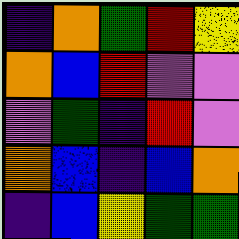[["indigo", "orange", "green", "red", "yellow"], ["orange", "blue", "red", "violet", "violet"], ["violet", "green", "indigo", "red", "violet"], ["orange", "blue", "indigo", "blue", "orange"], ["indigo", "blue", "yellow", "green", "green"]]